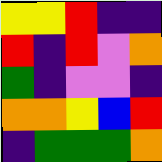[["yellow", "yellow", "red", "indigo", "indigo"], ["red", "indigo", "red", "violet", "orange"], ["green", "indigo", "violet", "violet", "indigo"], ["orange", "orange", "yellow", "blue", "red"], ["indigo", "green", "green", "green", "orange"]]